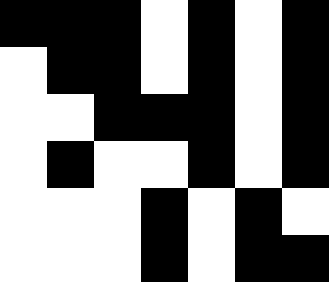[["black", "black", "black", "white", "black", "white", "black"], ["white", "black", "black", "white", "black", "white", "black"], ["white", "white", "black", "black", "black", "white", "black"], ["white", "black", "white", "white", "black", "white", "black"], ["white", "white", "white", "black", "white", "black", "white"], ["white", "white", "white", "black", "white", "black", "black"]]